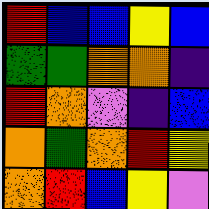[["red", "blue", "blue", "yellow", "blue"], ["green", "green", "orange", "orange", "indigo"], ["red", "orange", "violet", "indigo", "blue"], ["orange", "green", "orange", "red", "yellow"], ["orange", "red", "blue", "yellow", "violet"]]